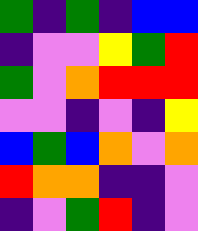[["green", "indigo", "green", "indigo", "blue", "blue"], ["indigo", "violet", "violet", "yellow", "green", "red"], ["green", "violet", "orange", "red", "red", "red"], ["violet", "violet", "indigo", "violet", "indigo", "yellow"], ["blue", "green", "blue", "orange", "violet", "orange"], ["red", "orange", "orange", "indigo", "indigo", "violet"], ["indigo", "violet", "green", "red", "indigo", "violet"]]